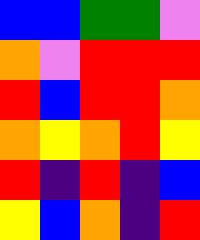[["blue", "blue", "green", "green", "violet"], ["orange", "violet", "red", "red", "red"], ["red", "blue", "red", "red", "orange"], ["orange", "yellow", "orange", "red", "yellow"], ["red", "indigo", "red", "indigo", "blue"], ["yellow", "blue", "orange", "indigo", "red"]]